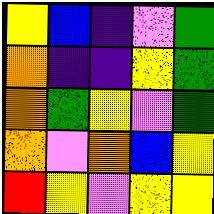[["yellow", "blue", "indigo", "violet", "green"], ["orange", "indigo", "indigo", "yellow", "green"], ["orange", "green", "yellow", "violet", "green"], ["orange", "violet", "orange", "blue", "yellow"], ["red", "yellow", "violet", "yellow", "yellow"]]